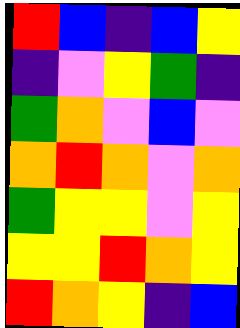[["red", "blue", "indigo", "blue", "yellow"], ["indigo", "violet", "yellow", "green", "indigo"], ["green", "orange", "violet", "blue", "violet"], ["orange", "red", "orange", "violet", "orange"], ["green", "yellow", "yellow", "violet", "yellow"], ["yellow", "yellow", "red", "orange", "yellow"], ["red", "orange", "yellow", "indigo", "blue"]]